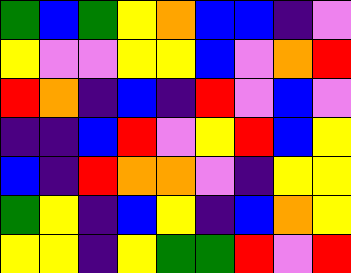[["green", "blue", "green", "yellow", "orange", "blue", "blue", "indigo", "violet"], ["yellow", "violet", "violet", "yellow", "yellow", "blue", "violet", "orange", "red"], ["red", "orange", "indigo", "blue", "indigo", "red", "violet", "blue", "violet"], ["indigo", "indigo", "blue", "red", "violet", "yellow", "red", "blue", "yellow"], ["blue", "indigo", "red", "orange", "orange", "violet", "indigo", "yellow", "yellow"], ["green", "yellow", "indigo", "blue", "yellow", "indigo", "blue", "orange", "yellow"], ["yellow", "yellow", "indigo", "yellow", "green", "green", "red", "violet", "red"]]